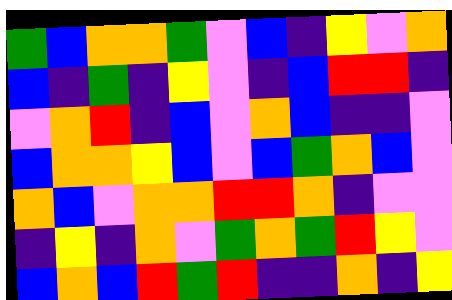[["green", "blue", "orange", "orange", "green", "violet", "blue", "indigo", "yellow", "violet", "orange"], ["blue", "indigo", "green", "indigo", "yellow", "violet", "indigo", "blue", "red", "red", "indigo"], ["violet", "orange", "red", "indigo", "blue", "violet", "orange", "blue", "indigo", "indigo", "violet"], ["blue", "orange", "orange", "yellow", "blue", "violet", "blue", "green", "orange", "blue", "violet"], ["orange", "blue", "violet", "orange", "orange", "red", "red", "orange", "indigo", "violet", "violet"], ["indigo", "yellow", "indigo", "orange", "violet", "green", "orange", "green", "red", "yellow", "violet"], ["blue", "orange", "blue", "red", "green", "red", "indigo", "indigo", "orange", "indigo", "yellow"]]